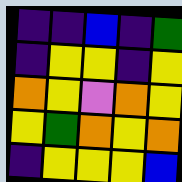[["indigo", "indigo", "blue", "indigo", "green"], ["indigo", "yellow", "yellow", "indigo", "yellow"], ["orange", "yellow", "violet", "orange", "yellow"], ["yellow", "green", "orange", "yellow", "orange"], ["indigo", "yellow", "yellow", "yellow", "blue"]]